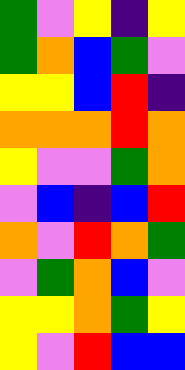[["green", "violet", "yellow", "indigo", "yellow"], ["green", "orange", "blue", "green", "violet"], ["yellow", "yellow", "blue", "red", "indigo"], ["orange", "orange", "orange", "red", "orange"], ["yellow", "violet", "violet", "green", "orange"], ["violet", "blue", "indigo", "blue", "red"], ["orange", "violet", "red", "orange", "green"], ["violet", "green", "orange", "blue", "violet"], ["yellow", "yellow", "orange", "green", "yellow"], ["yellow", "violet", "red", "blue", "blue"]]